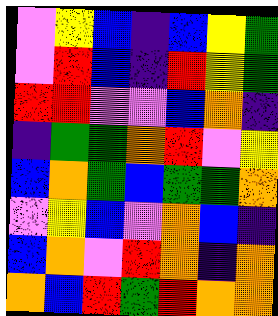[["violet", "yellow", "blue", "indigo", "blue", "yellow", "green"], ["violet", "red", "blue", "indigo", "red", "yellow", "green"], ["red", "red", "violet", "violet", "blue", "orange", "indigo"], ["indigo", "green", "green", "orange", "red", "violet", "yellow"], ["blue", "orange", "green", "blue", "green", "green", "orange"], ["violet", "yellow", "blue", "violet", "orange", "blue", "indigo"], ["blue", "orange", "violet", "red", "orange", "indigo", "orange"], ["orange", "blue", "red", "green", "red", "orange", "orange"]]